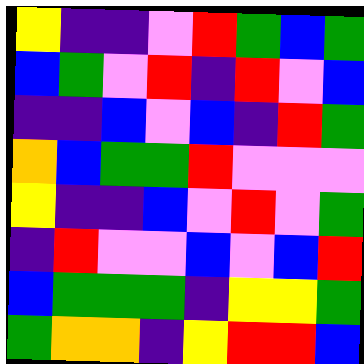[["yellow", "indigo", "indigo", "violet", "red", "green", "blue", "green"], ["blue", "green", "violet", "red", "indigo", "red", "violet", "blue"], ["indigo", "indigo", "blue", "violet", "blue", "indigo", "red", "green"], ["orange", "blue", "green", "green", "red", "violet", "violet", "violet"], ["yellow", "indigo", "indigo", "blue", "violet", "red", "violet", "green"], ["indigo", "red", "violet", "violet", "blue", "violet", "blue", "red"], ["blue", "green", "green", "green", "indigo", "yellow", "yellow", "green"], ["green", "orange", "orange", "indigo", "yellow", "red", "red", "blue"]]